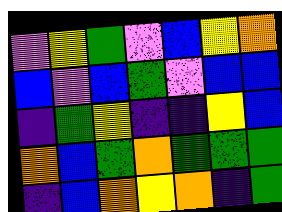[["violet", "yellow", "green", "violet", "blue", "yellow", "orange"], ["blue", "violet", "blue", "green", "violet", "blue", "blue"], ["indigo", "green", "yellow", "indigo", "indigo", "yellow", "blue"], ["orange", "blue", "green", "orange", "green", "green", "green"], ["indigo", "blue", "orange", "yellow", "orange", "indigo", "green"]]